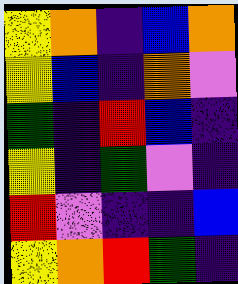[["yellow", "orange", "indigo", "blue", "orange"], ["yellow", "blue", "indigo", "orange", "violet"], ["green", "indigo", "red", "blue", "indigo"], ["yellow", "indigo", "green", "violet", "indigo"], ["red", "violet", "indigo", "indigo", "blue"], ["yellow", "orange", "red", "green", "indigo"]]